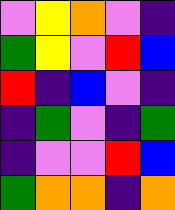[["violet", "yellow", "orange", "violet", "indigo"], ["green", "yellow", "violet", "red", "blue"], ["red", "indigo", "blue", "violet", "indigo"], ["indigo", "green", "violet", "indigo", "green"], ["indigo", "violet", "violet", "red", "blue"], ["green", "orange", "orange", "indigo", "orange"]]